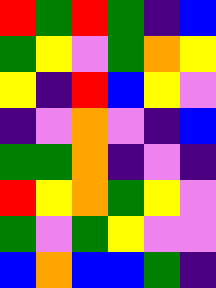[["red", "green", "red", "green", "indigo", "blue"], ["green", "yellow", "violet", "green", "orange", "yellow"], ["yellow", "indigo", "red", "blue", "yellow", "violet"], ["indigo", "violet", "orange", "violet", "indigo", "blue"], ["green", "green", "orange", "indigo", "violet", "indigo"], ["red", "yellow", "orange", "green", "yellow", "violet"], ["green", "violet", "green", "yellow", "violet", "violet"], ["blue", "orange", "blue", "blue", "green", "indigo"]]